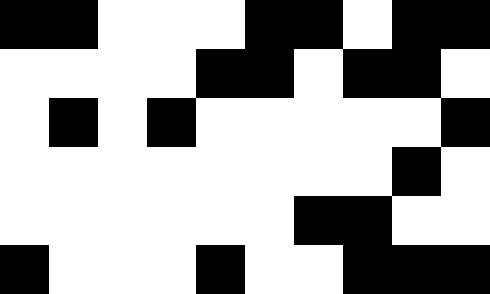[["black", "black", "white", "white", "white", "black", "black", "white", "black", "black"], ["white", "white", "white", "white", "black", "black", "white", "black", "black", "white"], ["white", "black", "white", "black", "white", "white", "white", "white", "white", "black"], ["white", "white", "white", "white", "white", "white", "white", "white", "black", "white"], ["white", "white", "white", "white", "white", "white", "black", "black", "white", "white"], ["black", "white", "white", "white", "black", "white", "white", "black", "black", "black"]]